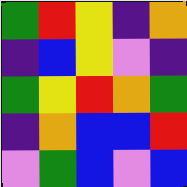[["green", "red", "yellow", "indigo", "orange"], ["indigo", "blue", "yellow", "violet", "indigo"], ["green", "yellow", "red", "orange", "green"], ["indigo", "orange", "blue", "blue", "red"], ["violet", "green", "blue", "violet", "blue"]]